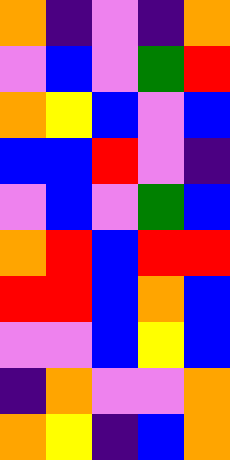[["orange", "indigo", "violet", "indigo", "orange"], ["violet", "blue", "violet", "green", "red"], ["orange", "yellow", "blue", "violet", "blue"], ["blue", "blue", "red", "violet", "indigo"], ["violet", "blue", "violet", "green", "blue"], ["orange", "red", "blue", "red", "red"], ["red", "red", "blue", "orange", "blue"], ["violet", "violet", "blue", "yellow", "blue"], ["indigo", "orange", "violet", "violet", "orange"], ["orange", "yellow", "indigo", "blue", "orange"]]